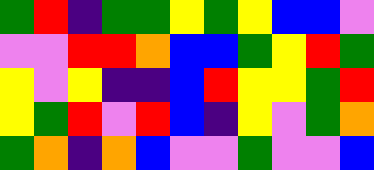[["green", "red", "indigo", "green", "green", "yellow", "green", "yellow", "blue", "blue", "violet"], ["violet", "violet", "red", "red", "orange", "blue", "blue", "green", "yellow", "red", "green"], ["yellow", "violet", "yellow", "indigo", "indigo", "blue", "red", "yellow", "yellow", "green", "red"], ["yellow", "green", "red", "violet", "red", "blue", "indigo", "yellow", "violet", "green", "orange"], ["green", "orange", "indigo", "orange", "blue", "violet", "violet", "green", "violet", "violet", "blue"]]